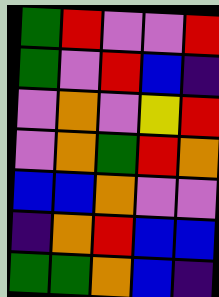[["green", "red", "violet", "violet", "red"], ["green", "violet", "red", "blue", "indigo"], ["violet", "orange", "violet", "yellow", "red"], ["violet", "orange", "green", "red", "orange"], ["blue", "blue", "orange", "violet", "violet"], ["indigo", "orange", "red", "blue", "blue"], ["green", "green", "orange", "blue", "indigo"]]